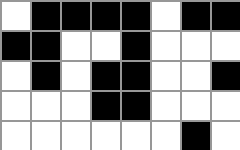[["white", "black", "black", "black", "black", "white", "black", "black"], ["black", "black", "white", "white", "black", "white", "white", "white"], ["white", "black", "white", "black", "black", "white", "white", "black"], ["white", "white", "white", "black", "black", "white", "white", "white"], ["white", "white", "white", "white", "white", "white", "black", "white"]]